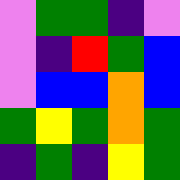[["violet", "green", "green", "indigo", "violet"], ["violet", "indigo", "red", "green", "blue"], ["violet", "blue", "blue", "orange", "blue"], ["green", "yellow", "green", "orange", "green"], ["indigo", "green", "indigo", "yellow", "green"]]